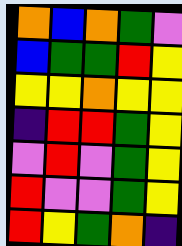[["orange", "blue", "orange", "green", "violet"], ["blue", "green", "green", "red", "yellow"], ["yellow", "yellow", "orange", "yellow", "yellow"], ["indigo", "red", "red", "green", "yellow"], ["violet", "red", "violet", "green", "yellow"], ["red", "violet", "violet", "green", "yellow"], ["red", "yellow", "green", "orange", "indigo"]]